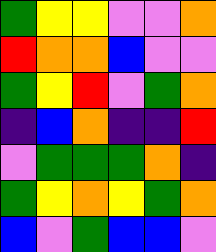[["green", "yellow", "yellow", "violet", "violet", "orange"], ["red", "orange", "orange", "blue", "violet", "violet"], ["green", "yellow", "red", "violet", "green", "orange"], ["indigo", "blue", "orange", "indigo", "indigo", "red"], ["violet", "green", "green", "green", "orange", "indigo"], ["green", "yellow", "orange", "yellow", "green", "orange"], ["blue", "violet", "green", "blue", "blue", "violet"]]